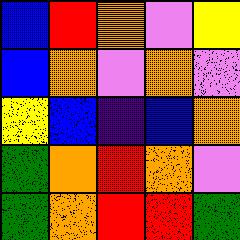[["blue", "red", "orange", "violet", "yellow"], ["blue", "orange", "violet", "orange", "violet"], ["yellow", "blue", "indigo", "blue", "orange"], ["green", "orange", "red", "orange", "violet"], ["green", "orange", "red", "red", "green"]]